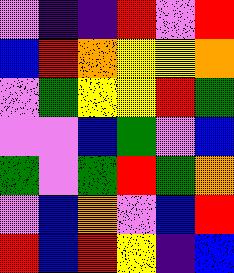[["violet", "indigo", "indigo", "red", "violet", "red"], ["blue", "red", "orange", "yellow", "yellow", "orange"], ["violet", "green", "yellow", "yellow", "red", "green"], ["violet", "violet", "blue", "green", "violet", "blue"], ["green", "violet", "green", "red", "green", "orange"], ["violet", "blue", "orange", "violet", "blue", "red"], ["red", "blue", "red", "yellow", "indigo", "blue"]]